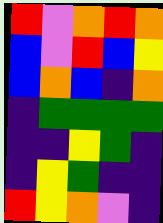[["red", "violet", "orange", "red", "orange"], ["blue", "violet", "red", "blue", "yellow"], ["blue", "orange", "blue", "indigo", "orange"], ["indigo", "green", "green", "green", "green"], ["indigo", "indigo", "yellow", "green", "indigo"], ["indigo", "yellow", "green", "indigo", "indigo"], ["red", "yellow", "orange", "violet", "indigo"]]